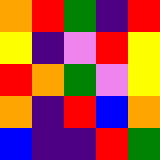[["orange", "red", "green", "indigo", "red"], ["yellow", "indigo", "violet", "red", "yellow"], ["red", "orange", "green", "violet", "yellow"], ["orange", "indigo", "red", "blue", "orange"], ["blue", "indigo", "indigo", "red", "green"]]